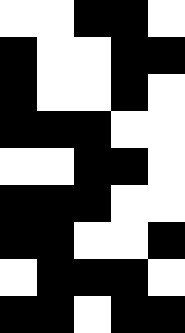[["white", "white", "black", "black", "white"], ["black", "white", "white", "black", "black"], ["black", "white", "white", "black", "white"], ["black", "black", "black", "white", "white"], ["white", "white", "black", "black", "white"], ["black", "black", "black", "white", "white"], ["black", "black", "white", "white", "black"], ["white", "black", "black", "black", "white"], ["black", "black", "white", "black", "black"]]